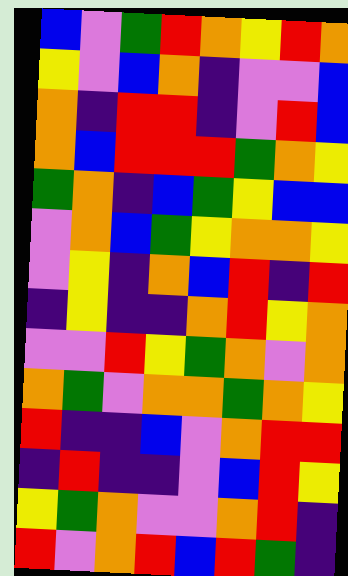[["blue", "violet", "green", "red", "orange", "yellow", "red", "orange"], ["yellow", "violet", "blue", "orange", "indigo", "violet", "violet", "blue"], ["orange", "indigo", "red", "red", "indigo", "violet", "red", "blue"], ["orange", "blue", "red", "red", "red", "green", "orange", "yellow"], ["green", "orange", "indigo", "blue", "green", "yellow", "blue", "blue"], ["violet", "orange", "blue", "green", "yellow", "orange", "orange", "yellow"], ["violet", "yellow", "indigo", "orange", "blue", "red", "indigo", "red"], ["indigo", "yellow", "indigo", "indigo", "orange", "red", "yellow", "orange"], ["violet", "violet", "red", "yellow", "green", "orange", "violet", "orange"], ["orange", "green", "violet", "orange", "orange", "green", "orange", "yellow"], ["red", "indigo", "indigo", "blue", "violet", "orange", "red", "red"], ["indigo", "red", "indigo", "indigo", "violet", "blue", "red", "yellow"], ["yellow", "green", "orange", "violet", "violet", "orange", "red", "indigo"], ["red", "violet", "orange", "red", "blue", "red", "green", "indigo"]]